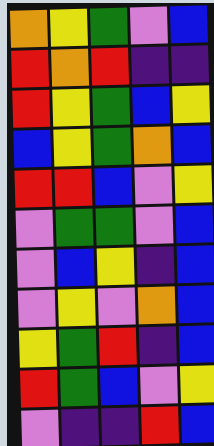[["orange", "yellow", "green", "violet", "blue"], ["red", "orange", "red", "indigo", "indigo"], ["red", "yellow", "green", "blue", "yellow"], ["blue", "yellow", "green", "orange", "blue"], ["red", "red", "blue", "violet", "yellow"], ["violet", "green", "green", "violet", "blue"], ["violet", "blue", "yellow", "indigo", "blue"], ["violet", "yellow", "violet", "orange", "blue"], ["yellow", "green", "red", "indigo", "blue"], ["red", "green", "blue", "violet", "yellow"], ["violet", "indigo", "indigo", "red", "blue"]]